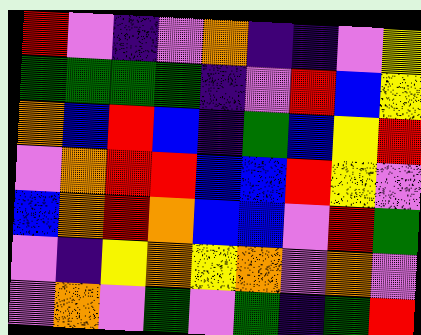[["red", "violet", "indigo", "violet", "orange", "indigo", "indigo", "violet", "yellow"], ["green", "green", "green", "green", "indigo", "violet", "red", "blue", "yellow"], ["orange", "blue", "red", "blue", "indigo", "green", "blue", "yellow", "red"], ["violet", "orange", "red", "red", "blue", "blue", "red", "yellow", "violet"], ["blue", "orange", "red", "orange", "blue", "blue", "violet", "red", "green"], ["violet", "indigo", "yellow", "orange", "yellow", "orange", "violet", "orange", "violet"], ["violet", "orange", "violet", "green", "violet", "green", "indigo", "green", "red"]]